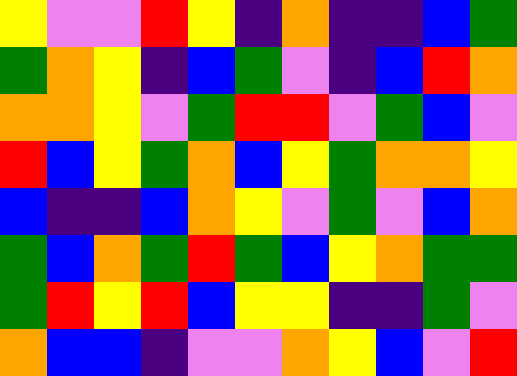[["yellow", "violet", "violet", "red", "yellow", "indigo", "orange", "indigo", "indigo", "blue", "green"], ["green", "orange", "yellow", "indigo", "blue", "green", "violet", "indigo", "blue", "red", "orange"], ["orange", "orange", "yellow", "violet", "green", "red", "red", "violet", "green", "blue", "violet"], ["red", "blue", "yellow", "green", "orange", "blue", "yellow", "green", "orange", "orange", "yellow"], ["blue", "indigo", "indigo", "blue", "orange", "yellow", "violet", "green", "violet", "blue", "orange"], ["green", "blue", "orange", "green", "red", "green", "blue", "yellow", "orange", "green", "green"], ["green", "red", "yellow", "red", "blue", "yellow", "yellow", "indigo", "indigo", "green", "violet"], ["orange", "blue", "blue", "indigo", "violet", "violet", "orange", "yellow", "blue", "violet", "red"]]